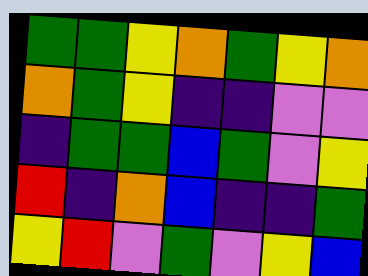[["green", "green", "yellow", "orange", "green", "yellow", "orange"], ["orange", "green", "yellow", "indigo", "indigo", "violet", "violet"], ["indigo", "green", "green", "blue", "green", "violet", "yellow"], ["red", "indigo", "orange", "blue", "indigo", "indigo", "green"], ["yellow", "red", "violet", "green", "violet", "yellow", "blue"]]